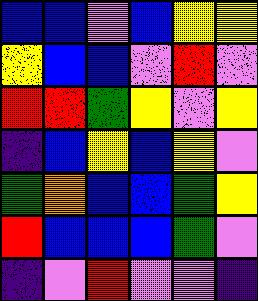[["blue", "blue", "violet", "blue", "yellow", "yellow"], ["yellow", "blue", "blue", "violet", "red", "violet"], ["red", "red", "green", "yellow", "violet", "yellow"], ["indigo", "blue", "yellow", "blue", "yellow", "violet"], ["green", "orange", "blue", "blue", "green", "yellow"], ["red", "blue", "blue", "blue", "green", "violet"], ["indigo", "violet", "red", "violet", "violet", "indigo"]]